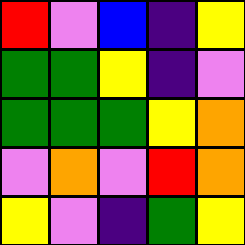[["red", "violet", "blue", "indigo", "yellow"], ["green", "green", "yellow", "indigo", "violet"], ["green", "green", "green", "yellow", "orange"], ["violet", "orange", "violet", "red", "orange"], ["yellow", "violet", "indigo", "green", "yellow"]]